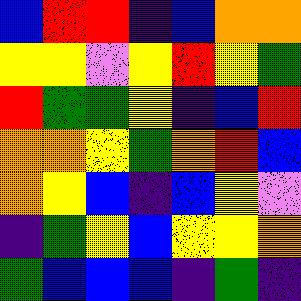[["blue", "red", "red", "indigo", "blue", "orange", "orange"], ["yellow", "yellow", "violet", "yellow", "red", "yellow", "green"], ["red", "green", "green", "yellow", "indigo", "blue", "red"], ["orange", "orange", "yellow", "green", "orange", "red", "blue"], ["orange", "yellow", "blue", "indigo", "blue", "yellow", "violet"], ["indigo", "green", "yellow", "blue", "yellow", "yellow", "orange"], ["green", "blue", "blue", "blue", "indigo", "green", "indigo"]]